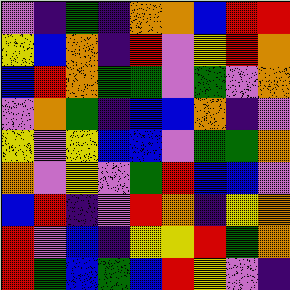[["violet", "indigo", "green", "indigo", "orange", "orange", "blue", "red", "red"], ["yellow", "blue", "orange", "indigo", "red", "violet", "yellow", "red", "orange"], ["blue", "red", "orange", "green", "green", "violet", "green", "violet", "orange"], ["violet", "orange", "green", "indigo", "blue", "blue", "orange", "indigo", "violet"], ["yellow", "violet", "yellow", "blue", "blue", "violet", "green", "green", "orange"], ["orange", "violet", "yellow", "violet", "green", "red", "blue", "blue", "violet"], ["blue", "red", "indigo", "violet", "red", "orange", "indigo", "yellow", "orange"], ["red", "violet", "blue", "indigo", "yellow", "yellow", "red", "green", "orange"], ["red", "green", "blue", "green", "blue", "red", "yellow", "violet", "indigo"]]